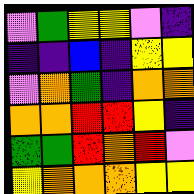[["violet", "green", "yellow", "yellow", "violet", "indigo"], ["indigo", "indigo", "blue", "indigo", "yellow", "yellow"], ["violet", "orange", "green", "indigo", "orange", "orange"], ["orange", "orange", "red", "red", "yellow", "indigo"], ["green", "green", "red", "orange", "red", "violet"], ["yellow", "orange", "orange", "orange", "yellow", "yellow"]]